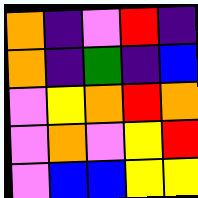[["orange", "indigo", "violet", "red", "indigo"], ["orange", "indigo", "green", "indigo", "blue"], ["violet", "yellow", "orange", "red", "orange"], ["violet", "orange", "violet", "yellow", "red"], ["violet", "blue", "blue", "yellow", "yellow"]]